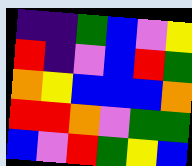[["indigo", "indigo", "green", "blue", "violet", "yellow"], ["red", "indigo", "violet", "blue", "red", "green"], ["orange", "yellow", "blue", "blue", "blue", "orange"], ["red", "red", "orange", "violet", "green", "green"], ["blue", "violet", "red", "green", "yellow", "blue"]]